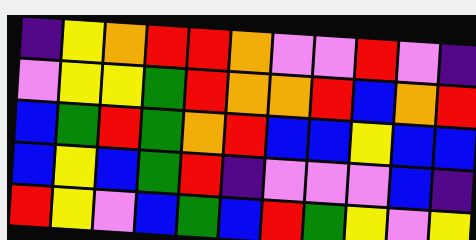[["indigo", "yellow", "orange", "red", "red", "orange", "violet", "violet", "red", "violet", "indigo"], ["violet", "yellow", "yellow", "green", "red", "orange", "orange", "red", "blue", "orange", "red"], ["blue", "green", "red", "green", "orange", "red", "blue", "blue", "yellow", "blue", "blue"], ["blue", "yellow", "blue", "green", "red", "indigo", "violet", "violet", "violet", "blue", "indigo"], ["red", "yellow", "violet", "blue", "green", "blue", "red", "green", "yellow", "violet", "yellow"]]